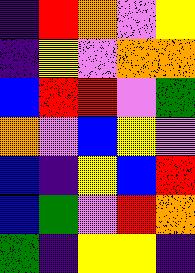[["indigo", "red", "orange", "violet", "yellow"], ["indigo", "yellow", "violet", "orange", "orange"], ["blue", "red", "red", "violet", "green"], ["orange", "violet", "blue", "yellow", "violet"], ["blue", "indigo", "yellow", "blue", "red"], ["blue", "green", "violet", "red", "orange"], ["green", "indigo", "yellow", "yellow", "indigo"]]